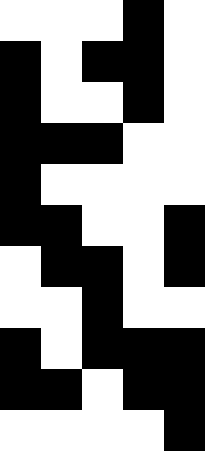[["white", "white", "white", "black", "white"], ["black", "white", "black", "black", "white"], ["black", "white", "white", "black", "white"], ["black", "black", "black", "white", "white"], ["black", "white", "white", "white", "white"], ["black", "black", "white", "white", "black"], ["white", "black", "black", "white", "black"], ["white", "white", "black", "white", "white"], ["black", "white", "black", "black", "black"], ["black", "black", "white", "black", "black"], ["white", "white", "white", "white", "black"]]